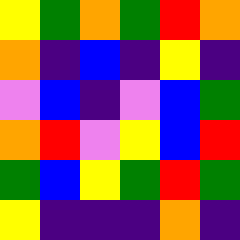[["yellow", "green", "orange", "green", "red", "orange"], ["orange", "indigo", "blue", "indigo", "yellow", "indigo"], ["violet", "blue", "indigo", "violet", "blue", "green"], ["orange", "red", "violet", "yellow", "blue", "red"], ["green", "blue", "yellow", "green", "red", "green"], ["yellow", "indigo", "indigo", "indigo", "orange", "indigo"]]